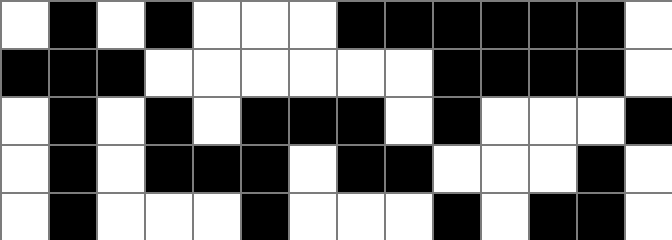[["white", "black", "white", "black", "white", "white", "white", "black", "black", "black", "black", "black", "black", "white"], ["black", "black", "black", "white", "white", "white", "white", "white", "white", "black", "black", "black", "black", "white"], ["white", "black", "white", "black", "white", "black", "black", "black", "white", "black", "white", "white", "white", "black"], ["white", "black", "white", "black", "black", "black", "white", "black", "black", "white", "white", "white", "black", "white"], ["white", "black", "white", "white", "white", "black", "white", "white", "white", "black", "white", "black", "black", "white"]]